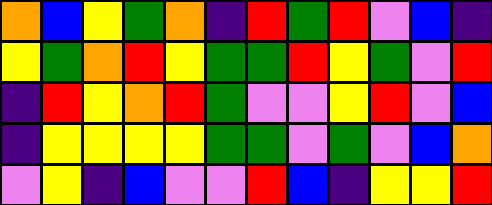[["orange", "blue", "yellow", "green", "orange", "indigo", "red", "green", "red", "violet", "blue", "indigo"], ["yellow", "green", "orange", "red", "yellow", "green", "green", "red", "yellow", "green", "violet", "red"], ["indigo", "red", "yellow", "orange", "red", "green", "violet", "violet", "yellow", "red", "violet", "blue"], ["indigo", "yellow", "yellow", "yellow", "yellow", "green", "green", "violet", "green", "violet", "blue", "orange"], ["violet", "yellow", "indigo", "blue", "violet", "violet", "red", "blue", "indigo", "yellow", "yellow", "red"]]